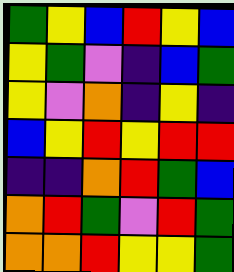[["green", "yellow", "blue", "red", "yellow", "blue"], ["yellow", "green", "violet", "indigo", "blue", "green"], ["yellow", "violet", "orange", "indigo", "yellow", "indigo"], ["blue", "yellow", "red", "yellow", "red", "red"], ["indigo", "indigo", "orange", "red", "green", "blue"], ["orange", "red", "green", "violet", "red", "green"], ["orange", "orange", "red", "yellow", "yellow", "green"]]